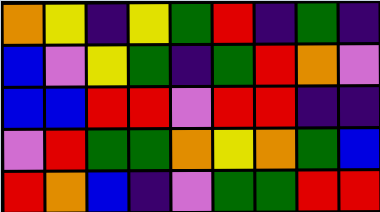[["orange", "yellow", "indigo", "yellow", "green", "red", "indigo", "green", "indigo"], ["blue", "violet", "yellow", "green", "indigo", "green", "red", "orange", "violet"], ["blue", "blue", "red", "red", "violet", "red", "red", "indigo", "indigo"], ["violet", "red", "green", "green", "orange", "yellow", "orange", "green", "blue"], ["red", "orange", "blue", "indigo", "violet", "green", "green", "red", "red"]]